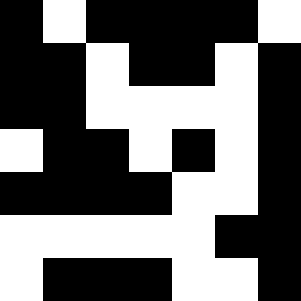[["black", "white", "black", "black", "black", "black", "white"], ["black", "black", "white", "black", "black", "white", "black"], ["black", "black", "white", "white", "white", "white", "black"], ["white", "black", "black", "white", "black", "white", "black"], ["black", "black", "black", "black", "white", "white", "black"], ["white", "white", "white", "white", "white", "black", "black"], ["white", "black", "black", "black", "white", "white", "black"]]